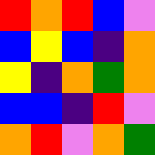[["red", "orange", "red", "blue", "violet"], ["blue", "yellow", "blue", "indigo", "orange"], ["yellow", "indigo", "orange", "green", "orange"], ["blue", "blue", "indigo", "red", "violet"], ["orange", "red", "violet", "orange", "green"]]